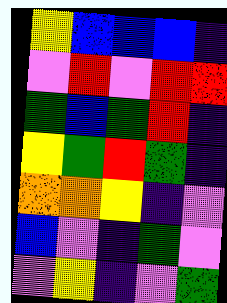[["yellow", "blue", "blue", "blue", "indigo"], ["violet", "red", "violet", "red", "red"], ["green", "blue", "green", "red", "indigo"], ["yellow", "green", "red", "green", "indigo"], ["orange", "orange", "yellow", "indigo", "violet"], ["blue", "violet", "indigo", "green", "violet"], ["violet", "yellow", "indigo", "violet", "green"]]